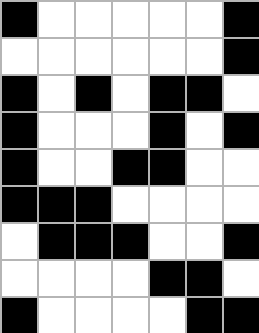[["black", "white", "white", "white", "white", "white", "black"], ["white", "white", "white", "white", "white", "white", "black"], ["black", "white", "black", "white", "black", "black", "white"], ["black", "white", "white", "white", "black", "white", "black"], ["black", "white", "white", "black", "black", "white", "white"], ["black", "black", "black", "white", "white", "white", "white"], ["white", "black", "black", "black", "white", "white", "black"], ["white", "white", "white", "white", "black", "black", "white"], ["black", "white", "white", "white", "white", "black", "black"]]